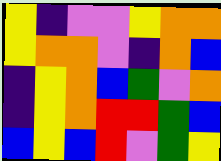[["yellow", "indigo", "violet", "violet", "yellow", "orange", "orange"], ["yellow", "orange", "orange", "violet", "indigo", "orange", "blue"], ["indigo", "yellow", "orange", "blue", "green", "violet", "orange"], ["indigo", "yellow", "orange", "red", "red", "green", "blue"], ["blue", "yellow", "blue", "red", "violet", "green", "yellow"]]